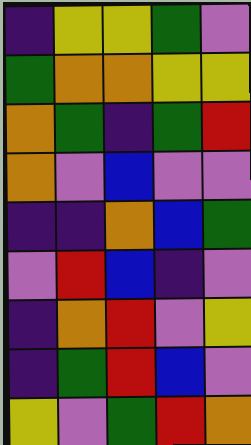[["indigo", "yellow", "yellow", "green", "violet"], ["green", "orange", "orange", "yellow", "yellow"], ["orange", "green", "indigo", "green", "red"], ["orange", "violet", "blue", "violet", "violet"], ["indigo", "indigo", "orange", "blue", "green"], ["violet", "red", "blue", "indigo", "violet"], ["indigo", "orange", "red", "violet", "yellow"], ["indigo", "green", "red", "blue", "violet"], ["yellow", "violet", "green", "red", "orange"]]